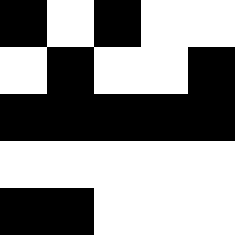[["black", "white", "black", "white", "white"], ["white", "black", "white", "white", "black"], ["black", "black", "black", "black", "black"], ["white", "white", "white", "white", "white"], ["black", "black", "white", "white", "white"]]